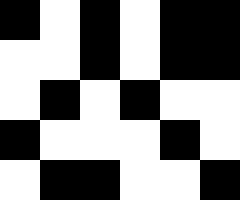[["black", "white", "black", "white", "black", "black"], ["white", "white", "black", "white", "black", "black"], ["white", "black", "white", "black", "white", "white"], ["black", "white", "white", "white", "black", "white"], ["white", "black", "black", "white", "white", "black"]]